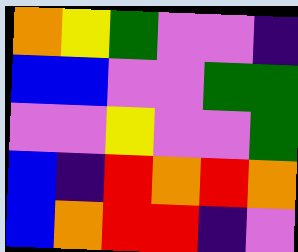[["orange", "yellow", "green", "violet", "violet", "indigo"], ["blue", "blue", "violet", "violet", "green", "green"], ["violet", "violet", "yellow", "violet", "violet", "green"], ["blue", "indigo", "red", "orange", "red", "orange"], ["blue", "orange", "red", "red", "indigo", "violet"]]